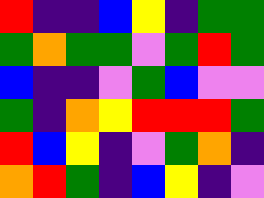[["red", "indigo", "indigo", "blue", "yellow", "indigo", "green", "green"], ["green", "orange", "green", "green", "violet", "green", "red", "green"], ["blue", "indigo", "indigo", "violet", "green", "blue", "violet", "violet"], ["green", "indigo", "orange", "yellow", "red", "red", "red", "green"], ["red", "blue", "yellow", "indigo", "violet", "green", "orange", "indigo"], ["orange", "red", "green", "indigo", "blue", "yellow", "indigo", "violet"]]